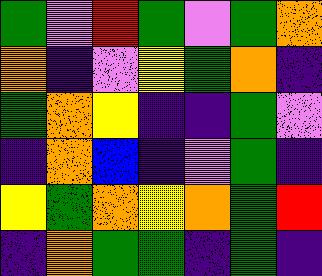[["green", "violet", "red", "green", "violet", "green", "orange"], ["orange", "indigo", "violet", "yellow", "green", "orange", "indigo"], ["green", "orange", "yellow", "indigo", "indigo", "green", "violet"], ["indigo", "orange", "blue", "indigo", "violet", "green", "indigo"], ["yellow", "green", "orange", "yellow", "orange", "green", "red"], ["indigo", "orange", "green", "green", "indigo", "green", "indigo"]]